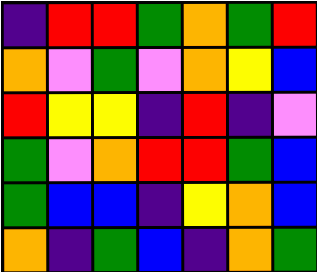[["indigo", "red", "red", "green", "orange", "green", "red"], ["orange", "violet", "green", "violet", "orange", "yellow", "blue"], ["red", "yellow", "yellow", "indigo", "red", "indigo", "violet"], ["green", "violet", "orange", "red", "red", "green", "blue"], ["green", "blue", "blue", "indigo", "yellow", "orange", "blue"], ["orange", "indigo", "green", "blue", "indigo", "orange", "green"]]